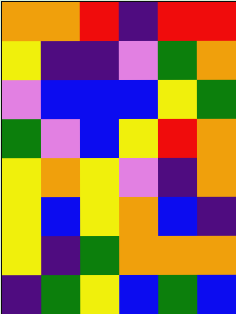[["orange", "orange", "red", "indigo", "red", "red"], ["yellow", "indigo", "indigo", "violet", "green", "orange"], ["violet", "blue", "blue", "blue", "yellow", "green"], ["green", "violet", "blue", "yellow", "red", "orange"], ["yellow", "orange", "yellow", "violet", "indigo", "orange"], ["yellow", "blue", "yellow", "orange", "blue", "indigo"], ["yellow", "indigo", "green", "orange", "orange", "orange"], ["indigo", "green", "yellow", "blue", "green", "blue"]]